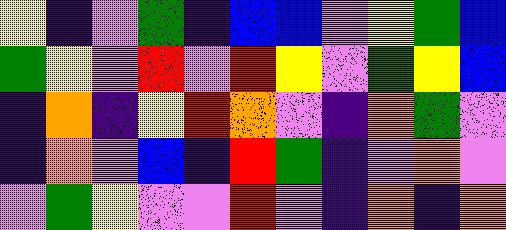[["yellow", "indigo", "violet", "green", "indigo", "blue", "blue", "violet", "yellow", "green", "blue"], ["green", "yellow", "violet", "red", "violet", "red", "yellow", "violet", "green", "yellow", "blue"], ["indigo", "orange", "indigo", "yellow", "red", "orange", "violet", "indigo", "orange", "green", "violet"], ["indigo", "orange", "violet", "blue", "indigo", "red", "green", "indigo", "violet", "orange", "violet"], ["violet", "green", "yellow", "violet", "violet", "red", "violet", "indigo", "orange", "indigo", "orange"]]